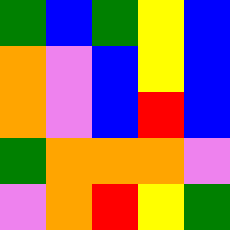[["green", "blue", "green", "yellow", "blue"], ["orange", "violet", "blue", "yellow", "blue"], ["orange", "violet", "blue", "red", "blue"], ["green", "orange", "orange", "orange", "violet"], ["violet", "orange", "red", "yellow", "green"]]